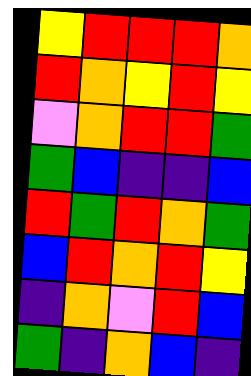[["yellow", "red", "red", "red", "orange"], ["red", "orange", "yellow", "red", "yellow"], ["violet", "orange", "red", "red", "green"], ["green", "blue", "indigo", "indigo", "blue"], ["red", "green", "red", "orange", "green"], ["blue", "red", "orange", "red", "yellow"], ["indigo", "orange", "violet", "red", "blue"], ["green", "indigo", "orange", "blue", "indigo"]]